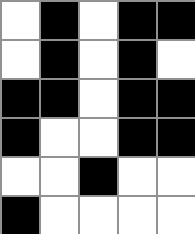[["white", "black", "white", "black", "black"], ["white", "black", "white", "black", "white"], ["black", "black", "white", "black", "black"], ["black", "white", "white", "black", "black"], ["white", "white", "black", "white", "white"], ["black", "white", "white", "white", "white"]]